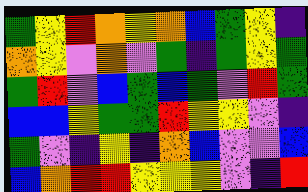[["green", "yellow", "red", "orange", "yellow", "orange", "blue", "green", "yellow", "indigo"], ["orange", "yellow", "violet", "orange", "violet", "green", "indigo", "green", "yellow", "green"], ["green", "red", "violet", "blue", "green", "blue", "green", "violet", "red", "green"], ["blue", "blue", "yellow", "green", "green", "red", "yellow", "yellow", "violet", "indigo"], ["green", "violet", "indigo", "yellow", "indigo", "orange", "blue", "violet", "violet", "blue"], ["blue", "orange", "red", "red", "yellow", "yellow", "yellow", "violet", "indigo", "red"]]